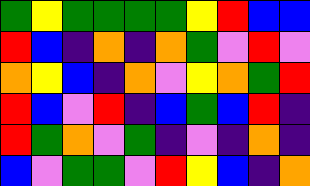[["green", "yellow", "green", "green", "green", "green", "yellow", "red", "blue", "blue"], ["red", "blue", "indigo", "orange", "indigo", "orange", "green", "violet", "red", "violet"], ["orange", "yellow", "blue", "indigo", "orange", "violet", "yellow", "orange", "green", "red"], ["red", "blue", "violet", "red", "indigo", "blue", "green", "blue", "red", "indigo"], ["red", "green", "orange", "violet", "green", "indigo", "violet", "indigo", "orange", "indigo"], ["blue", "violet", "green", "green", "violet", "red", "yellow", "blue", "indigo", "orange"]]